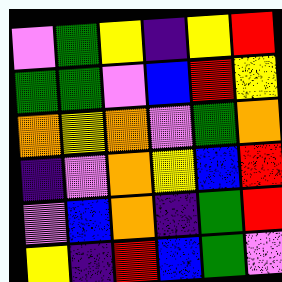[["violet", "green", "yellow", "indigo", "yellow", "red"], ["green", "green", "violet", "blue", "red", "yellow"], ["orange", "yellow", "orange", "violet", "green", "orange"], ["indigo", "violet", "orange", "yellow", "blue", "red"], ["violet", "blue", "orange", "indigo", "green", "red"], ["yellow", "indigo", "red", "blue", "green", "violet"]]